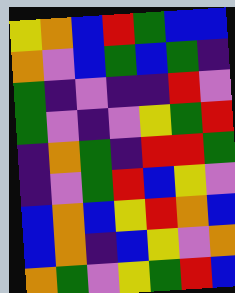[["yellow", "orange", "blue", "red", "green", "blue", "blue"], ["orange", "violet", "blue", "green", "blue", "green", "indigo"], ["green", "indigo", "violet", "indigo", "indigo", "red", "violet"], ["green", "violet", "indigo", "violet", "yellow", "green", "red"], ["indigo", "orange", "green", "indigo", "red", "red", "green"], ["indigo", "violet", "green", "red", "blue", "yellow", "violet"], ["blue", "orange", "blue", "yellow", "red", "orange", "blue"], ["blue", "orange", "indigo", "blue", "yellow", "violet", "orange"], ["orange", "green", "violet", "yellow", "green", "red", "blue"]]